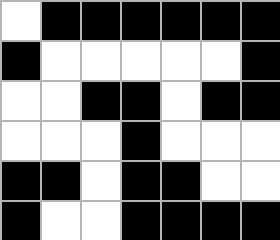[["white", "black", "black", "black", "black", "black", "black"], ["black", "white", "white", "white", "white", "white", "black"], ["white", "white", "black", "black", "white", "black", "black"], ["white", "white", "white", "black", "white", "white", "white"], ["black", "black", "white", "black", "black", "white", "white"], ["black", "white", "white", "black", "black", "black", "black"]]